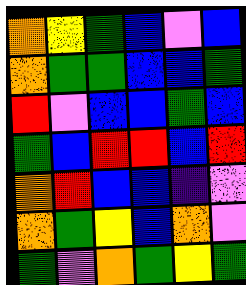[["orange", "yellow", "green", "blue", "violet", "blue"], ["orange", "green", "green", "blue", "blue", "green"], ["red", "violet", "blue", "blue", "green", "blue"], ["green", "blue", "red", "red", "blue", "red"], ["orange", "red", "blue", "blue", "indigo", "violet"], ["orange", "green", "yellow", "blue", "orange", "violet"], ["green", "violet", "orange", "green", "yellow", "green"]]